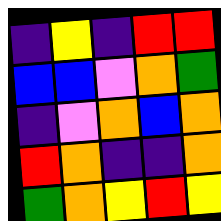[["indigo", "yellow", "indigo", "red", "red"], ["blue", "blue", "violet", "orange", "green"], ["indigo", "violet", "orange", "blue", "orange"], ["red", "orange", "indigo", "indigo", "orange"], ["green", "orange", "yellow", "red", "yellow"]]